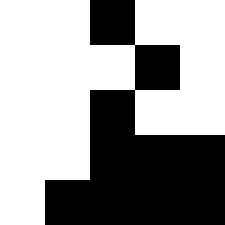[["white", "white", "black", "white", "white"], ["white", "white", "white", "black", "white"], ["white", "white", "black", "white", "white"], ["white", "white", "black", "black", "black"], ["white", "black", "black", "black", "black"]]